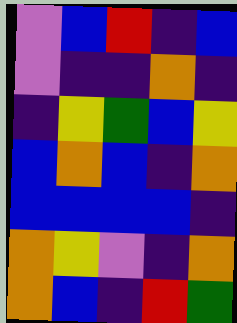[["violet", "blue", "red", "indigo", "blue"], ["violet", "indigo", "indigo", "orange", "indigo"], ["indigo", "yellow", "green", "blue", "yellow"], ["blue", "orange", "blue", "indigo", "orange"], ["blue", "blue", "blue", "blue", "indigo"], ["orange", "yellow", "violet", "indigo", "orange"], ["orange", "blue", "indigo", "red", "green"]]